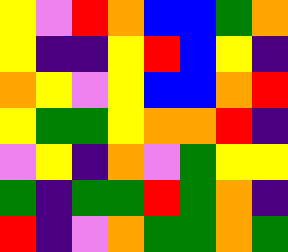[["yellow", "violet", "red", "orange", "blue", "blue", "green", "orange"], ["yellow", "indigo", "indigo", "yellow", "red", "blue", "yellow", "indigo"], ["orange", "yellow", "violet", "yellow", "blue", "blue", "orange", "red"], ["yellow", "green", "green", "yellow", "orange", "orange", "red", "indigo"], ["violet", "yellow", "indigo", "orange", "violet", "green", "yellow", "yellow"], ["green", "indigo", "green", "green", "red", "green", "orange", "indigo"], ["red", "indigo", "violet", "orange", "green", "green", "orange", "green"]]